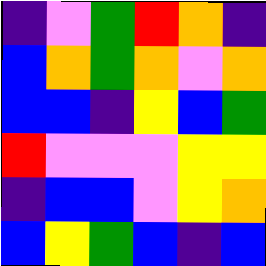[["indigo", "violet", "green", "red", "orange", "indigo"], ["blue", "orange", "green", "orange", "violet", "orange"], ["blue", "blue", "indigo", "yellow", "blue", "green"], ["red", "violet", "violet", "violet", "yellow", "yellow"], ["indigo", "blue", "blue", "violet", "yellow", "orange"], ["blue", "yellow", "green", "blue", "indigo", "blue"]]